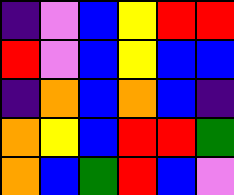[["indigo", "violet", "blue", "yellow", "red", "red"], ["red", "violet", "blue", "yellow", "blue", "blue"], ["indigo", "orange", "blue", "orange", "blue", "indigo"], ["orange", "yellow", "blue", "red", "red", "green"], ["orange", "blue", "green", "red", "blue", "violet"]]